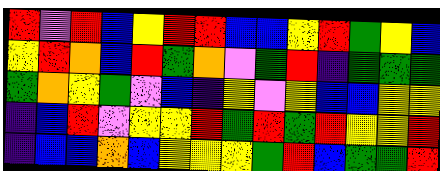[["red", "violet", "red", "blue", "yellow", "red", "red", "blue", "blue", "yellow", "red", "green", "yellow", "blue"], ["yellow", "red", "orange", "blue", "red", "green", "orange", "violet", "green", "red", "indigo", "green", "green", "green"], ["green", "orange", "yellow", "green", "violet", "blue", "indigo", "yellow", "violet", "yellow", "blue", "blue", "yellow", "yellow"], ["indigo", "blue", "red", "violet", "yellow", "yellow", "red", "green", "red", "green", "red", "yellow", "yellow", "red"], ["indigo", "blue", "blue", "orange", "blue", "yellow", "yellow", "yellow", "green", "red", "blue", "green", "green", "red"]]